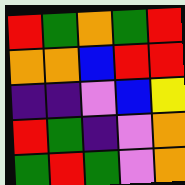[["red", "green", "orange", "green", "red"], ["orange", "orange", "blue", "red", "red"], ["indigo", "indigo", "violet", "blue", "yellow"], ["red", "green", "indigo", "violet", "orange"], ["green", "red", "green", "violet", "orange"]]